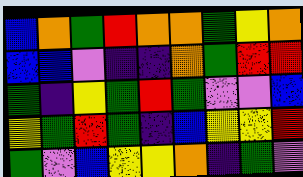[["blue", "orange", "green", "red", "orange", "orange", "green", "yellow", "orange"], ["blue", "blue", "violet", "indigo", "indigo", "orange", "green", "red", "red"], ["green", "indigo", "yellow", "green", "red", "green", "violet", "violet", "blue"], ["yellow", "green", "red", "green", "indigo", "blue", "yellow", "yellow", "red"], ["green", "violet", "blue", "yellow", "yellow", "orange", "indigo", "green", "violet"]]